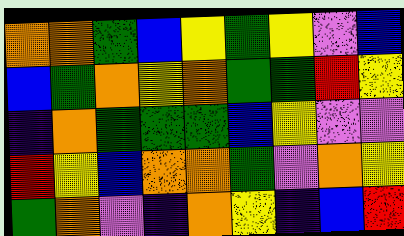[["orange", "orange", "green", "blue", "yellow", "green", "yellow", "violet", "blue"], ["blue", "green", "orange", "yellow", "orange", "green", "green", "red", "yellow"], ["indigo", "orange", "green", "green", "green", "blue", "yellow", "violet", "violet"], ["red", "yellow", "blue", "orange", "orange", "green", "violet", "orange", "yellow"], ["green", "orange", "violet", "indigo", "orange", "yellow", "indigo", "blue", "red"]]